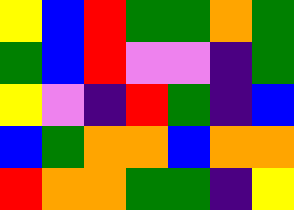[["yellow", "blue", "red", "green", "green", "orange", "green"], ["green", "blue", "red", "violet", "violet", "indigo", "green"], ["yellow", "violet", "indigo", "red", "green", "indigo", "blue"], ["blue", "green", "orange", "orange", "blue", "orange", "orange"], ["red", "orange", "orange", "green", "green", "indigo", "yellow"]]